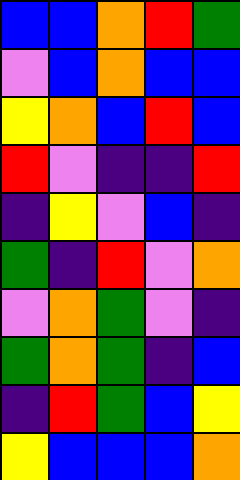[["blue", "blue", "orange", "red", "green"], ["violet", "blue", "orange", "blue", "blue"], ["yellow", "orange", "blue", "red", "blue"], ["red", "violet", "indigo", "indigo", "red"], ["indigo", "yellow", "violet", "blue", "indigo"], ["green", "indigo", "red", "violet", "orange"], ["violet", "orange", "green", "violet", "indigo"], ["green", "orange", "green", "indigo", "blue"], ["indigo", "red", "green", "blue", "yellow"], ["yellow", "blue", "blue", "blue", "orange"]]